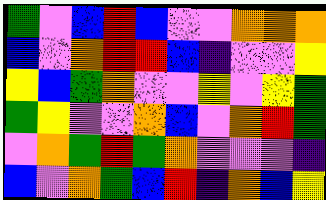[["green", "violet", "blue", "red", "blue", "violet", "violet", "orange", "orange", "orange"], ["blue", "violet", "orange", "red", "red", "blue", "indigo", "violet", "violet", "yellow"], ["yellow", "blue", "green", "orange", "violet", "violet", "yellow", "violet", "yellow", "green"], ["green", "yellow", "violet", "violet", "orange", "blue", "violet", "orange", "red", "green"], ["violet", "orange", "green", "red", "green", "orange", "violet", "violet", "violet", "indigo"], ["blue", "violet", "orange", "green", "blue", "red", "indigo", "orange", "blue", "yellow"]]